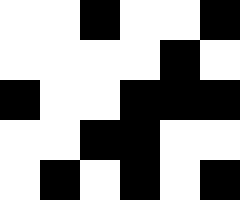[["white", "white", "black", "white", "white", "black"], ["white", "white", "white", "white", "black", "white"], ["black", "white", "white", "black", "black", "black"], ["white", "white", "black", "black", "white", "white"], ["white", "black", "white", "black", "white", "black"]]